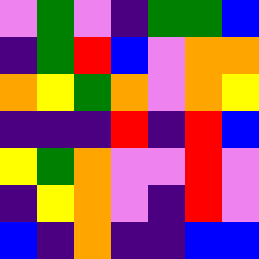[["violet", "green", "violet", "indigo", "green", "green", "blue"], ["indigo", "green", "red", "blue", "violet", "orange", "orange"], ["orange", "yellow", "green", "orange", "violet", "orange", "yellow"], ["indigo", "indigo", "indigo", "red", "indigo", "red", "blue"], ["yellow", "green", "orange", "violet", "violet", "red", "violet"], ["indigo", "yellow", "orange", "violet", "indigo", "red", "violet"], ["blue", "indigo", "orange", "indigo", "indigo", "blue", "blue"]]